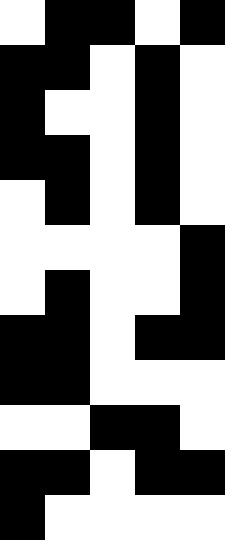[["white", "black", "black", "white", "black"], ["black", "black", "white", "black", "white"], ["black", "white", "white", "black", "white"], ["black", "black", "white", "black", "white"], ["white", "black", "white", "black", "white"], ["white", "white", "white", "white", "black"], ["white", "black", "white", "white", "black"], ["black", "black", "white", "black", "black"], ["black", "black", "white", "white", "white"], ["white", "white", "black", "black", "white"], ["black", "black", "white", "black", "black"], ["black", "white", "white", "white", "white"]]